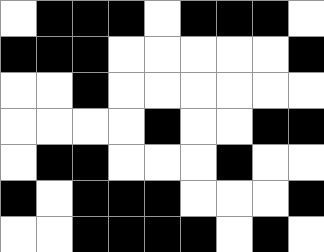[["white", "black", "black", "black", "white", "black", "black", "black", "white"], ["black", "black", "black", "white", "white", "white", "white", "white", "black"], ["white", "white", "black", "white", "white", "white", "white", "white", "white"], ["white", "white", "white", "white", "black", "white", "white", "black", "black"], ["white", "black", "black", "white", "white", "white", "black", "white", "white"], ["black", "white", "black", "black", "black", "white", "white", "white", "black"], ["white", "white", "black", "black", "black", "black", "white", "black", "white"]]